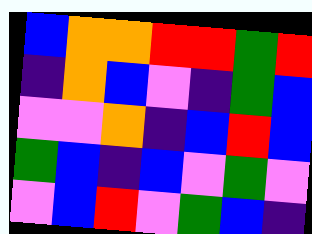[["blue", "orange", "orange", "red", "red", "green", "red"], ["indigo", "orange", "blue", "violet", "indigo", "green", "blue"], ["violet", "violet", "orange", "indigo", "blue", "red", "blue"], ["green", "blue", "indigo", "blue", "violet", "green", "violet"], ["violet", "blue", "red", "violet", "green", "blue", "indigo"]]